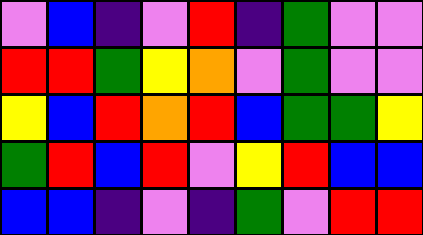[["violet", "blue", "indigo", "violet", "red", "indigo", "green", "violet", "violet"], ["red", "red", "green", "yellow", "orange", "violet", "green", "violet", "violet"], ["yellow", "blue", "red", "orange", "red", "blue", "green", "green", "yellow"], ["green", "red", "blue", "red", "violet", "yellow", "red", "blue", "blue"], ["blue", "blue", "indigo", "violet", "indigo", "green", "violet", "red", "red"]]